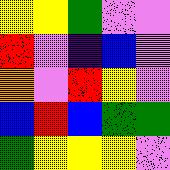[["yellow", "yellow", "green", "violet", "violet"], ["red", "violet", "indigo", "blue", "violet"], ["orange", "violet", "red", "yellow", "violet"], ["blue", "red", "blue", "green", "green"], ["green", "yellow", "yellow", "yellow", "violet"]]